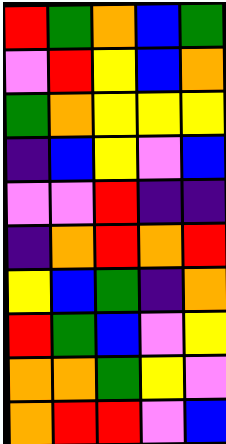[["red", "green", "orange", "blue", "green"], ["violet", "red", "yellow", "blue", "orange"], ["green", "orange", "yellow", "yellow", "yellow"], ["indigo", "blue", "yellow", "violet", "blue"], ["violet", "violet", "red", "indigo", "indigo"], ["indigo", "orange", "red", "orange", "red"], ["yellow", "blue", "green", "indigo", "orange"], ["red", "green", "blue", "violet", "yellow"], ["orange", "orange", "green", "yellow", "violet"], ["orange", "red", "red", "violet", "blue"]]